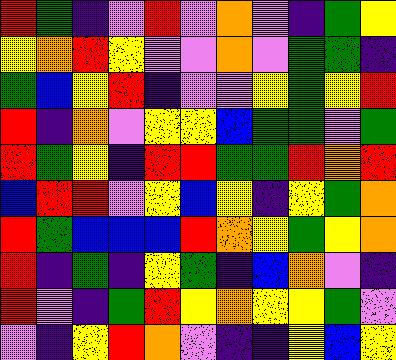[["red", "green", "indigo", "violet", "red", "violet", "orange", "violet", "indigo", "green", "yellow"], ["yellow", "orange", "red", "yellow", "violet", "violet", "orange", "violet", "green", "green", "indigo"], ["green", "blue", "yellow", "red", "indigo", "violet", "violet", "yellow", "green", "yellow", "red"], ["red", "indigo", "orange", "violet", "yellow", "yellow", "blue", "green", "green", "violet", "green"], ["red", "green", "yellow", "indigo", "red", "red", "green", "green", "red", "orange", "red"], ["blue", "red", "red", "violet", "yellow", "blue", "yellow", "indigo", "yellow", "green", "orange"], ["red", "green", "blue", "blue", "blue", "red", "orange", "yellow", "green", "yellow", "orange"], ["red", "indigo", "green", "indigo", "yellow", "green", "indigo", "blue", "orange", "violet", "indigo"], ["red", "violet", "indigo", "green", "red", "yellow", "orange", "yellow", "yellow", "green", "violet"], ["violet", "indigo", "yellow", "red", "orange", "violet", "indigo", "indigo", "yellow", "blue", "yellow"]]